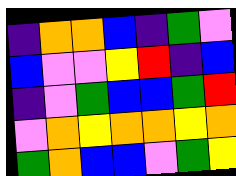[["indigo", "orange", "orange", "blue", "indigo", "green", "violet"], ["blue", "violet", "violet", "yellow", "red", "indigo", "blue"], ["indigo", "violet", "green", "blue", "blue", "green", "red"], ["violet", "orange", "yellow", "orange", "orange", "yellow", "orange"], ["green", "orange", "blue", "blue", "violet", "green", "yellow"]]